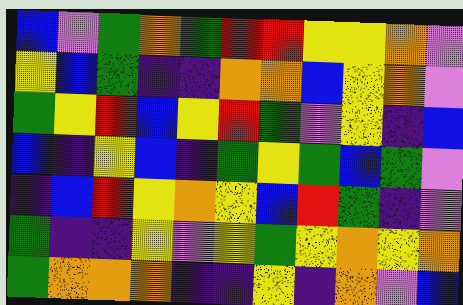[["blue", "violet", "green", "orange", "green", "red", "red", "yellow", "yellow", "orange", "violet"], ["yellow", "blue", "green", "indigo", "indigo", "orange", "orange", "blue", "yellow", "orange", "violet"], ["green", "yellow", "red", "blue", "yellow", "red", "green", "violet", "yellow", "indigo", "blue"], ["blue", "indigo", "yellow", "blue", "indigo", "green", "yellow", "green", "blue", "green", "violet"], ["indigo", "blue", "red", "yellow", "orange", "yellow", "blue", "red", "green", "indigo", "violet"], ["green", "indigo", "indigo", "yellow", "violet", "yellow", "green", "yellow", "orange", "yellow", "orange"], ["green", "orange", "orange", "orange", "indigo", "indigo", "yellow", "indigo", "orange", "violet", "blue"]]